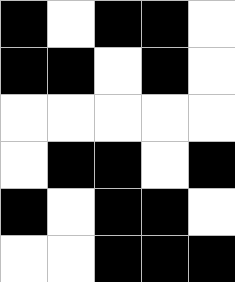[["black", "white", "black", "black", "white"], ["black", "black", "white", "black", "white"], ["white", "white", "white", "white", "white"], ["white", "black", "black", "white", "black"], ["black", "white", "black", "black", "white"], ["white", "white", "black", "black", "black"]]